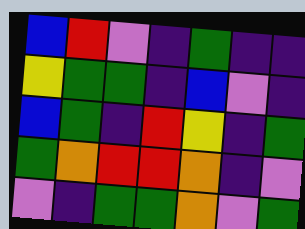[["blue", "red", "violet", "indigo", "green", "indigo", "indigo"], ["yellow", "green", "green", "indigo", "blue", "violet", "indigo"], ["blue", "green", "indigo", "red", "yellow", "indigo", "green"], ["green", "orange", "red", "red", "orange", "indigo", "violet"], ["violet", "indigo", "green", "green", "orange", "violet", "green"]]